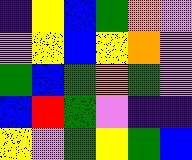[["indigo", "yellow", "blue", "green", "orange", "violet"], ["violet", "yellow", "blue", "yellow", "orange", "violet"], ["green", "blue", "green", "orange", "green", "violet"], ["blue", "red", "green", "violet", "indigo", "indigo"], ["yellow", "violet", "green", "yellow", "green", "blue"]]